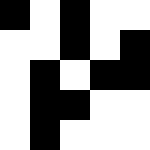[["black", "white", "black", "white", "white"], ["white", "white", "black", "white", "black"], ["white", "black", "white", "black", "black"], ["white", "black", "black", "white", "white"], ["white", "black", "white", "white", "white"]]